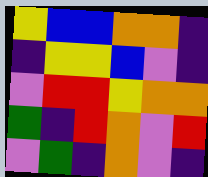[["yellow", "blue", "blue", "orange", "orange", "indigo"], ["indigo", "yellow", "yellow", "blue", "violet", "indigo"], ["violet", "red", "red", "yellow", "orange", "orange"], ["green", "indigo", "red", "orange", "violet", "red"], ["violet", "green", "indigo", "orange", "violet", "indigo"]]